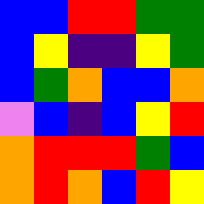[["blue", "blue", "red", "red", "green", "green"], ["blue", "yellow", "indigo", "indigo", "yellow", "green"], ["blue", "green", "orange", "blue", "blue", "orange"], ["violet", "blue", "indigo", "blue", "yellow", "red"], ["orange", "red", "red", "red", "green", "blue"], ["orange", "red", "orange", "blue", "red", "yellow"]]